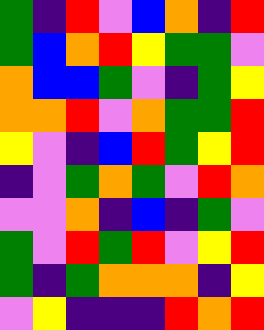[["green", "indigo", "red", "violet", "blue", "orange", "indigo", "red"], ["green", "blue", "orange", "red", "yellow", "green", "green", "violet"], ["orange", "blue", "blue", "green", "violet", "indigo", "green", "yellow"], ["orange", "orange", "red", "violet", "orange", "green", "green", "red"], ["yellow", "violet", "indigo", "blue", "red", "green", "yellow", "red"], ["indigo", "violet", "green", "orange", "green", "violet", "red", "orange"], ["violet", "violet", "orange", "indigo", "blue", "indigo", "green", "violet"], ["green", "violet", "red", "green", "red", "violet", "yellow", "red"], ["green", "indigo", "green", "orange", "orange", "orange", "indigo", "yellow"], ["violet", "yellow", "indigo", "indigo", "indigo", "red", "orange", "red"]]